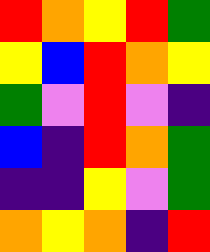[["red", "orange", "yellow", "red", "green"], ["yellow", "blue", "red", "orange", "yellow"], ["green", "violet", "red", "violet", "indigo"], ["blue", "indigo", "red", "orange", "green"], ["indigo", "indigo", "yellow", "violet", "green"], ["orange", "yellow", "orange", "indigo", "red"]]